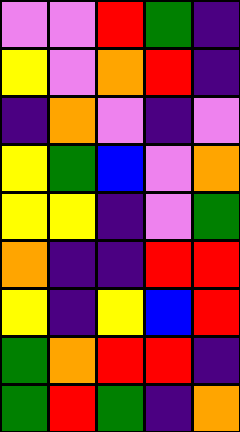[["violet", "violet", "red", "green", "indigo"], ["yellow", "violet", "orange", "red", "indigo"], ["indigo", "orange", "violet", "indigo", "violet"], ["yellow", "green", "blue", "violet", "orange"], ["yellow", "yellow", "indigo", "violet", "green"], ["orange", "indigo", "indigo", "red", "red"], ["yellow", "indigo", "yellow", "blue", "red"], ["green", "orange", "red", "red", "indigo"], ["green", "red", "green", "indigo", "orange"]]